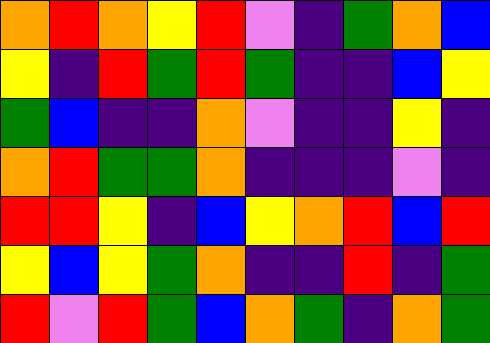[["orange", "red", "orange", "yellow", "red", "violet", "indigo", "green", "orange", "blue"], ["yellow", "indigo", "red", "green", "red", "green", "indigo", "indigo", "blue", "yellow"], ["green", "blue", "indigo", "indigo", "orange", "violet", "indigo", "indigo", "yellow", "indigo"], ["orange", "red", "green", "green", "orange", "indigo", "indigo", "indigo", "violet", "indigo"], ["red", "red", "yellow", "indigo", "blue", "yellow", "orange", "red", "blue", "red"], ["yellow", "blue", "yellow", "green", "orange", "indigo", "indigo", "red", "indigo", "green"], ["red", "violet", "red", "green", "blue", "orange", "green", "indigo", "orange", "green"]]